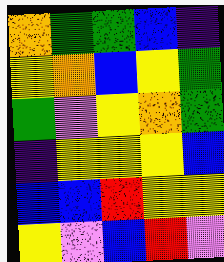[["orange", "green", "green", "blue", "indigo"], ["yellow", "orange", "blue", "yellow", "green"], ["green", "violet", "yellow", "orange", "green"], ["indigo", "yellow", "yellow", "yellow", "blue"], ["blue", "blue", "red", "yellow", "yellow"], ["yellow", "violet", "blue", "red", "violet"]]